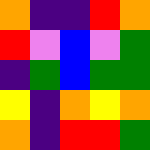[["orange", "indigo", "indigo", "red", "orange"], ["red", "violet", "blue", "violet", "green"], ["indigo", "green", "blue", "green", "green"], ["yellow", "indigo", "orange", "yellow", "orange"], ["orange", "indigo", "red", "red", "green"]]